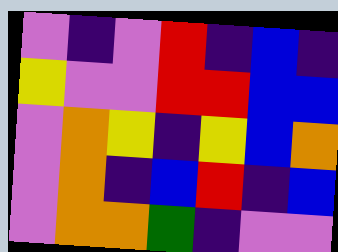[["violet", "indigo", "violet", "red", "indigo", "blue", "indigo"], ["yellow", "violet", "violet", "red", "red", "blue", "blue"], ["violet", "orange", "yellow", "indigo", "yellow", "blue", "orange"], ["violet", "orange", "indigo", "blue", "red", "indigo", "blue"], ["violet", "orange", "orange", "green", "indigo", "violet", "violet"]]